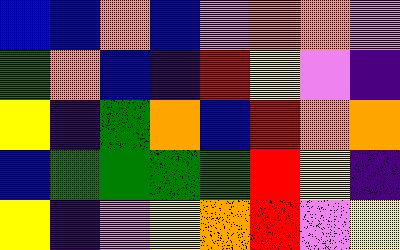[["blue", "blue", "orange", "blue", "violet", "orange", "orange", "violet"], ["green", "orange", "blue", "indigo", "red", "yellow", "violet", "indigo"], ["yellow", "indigo", "green", "orange", "blue", "red", "orange", "orange"], ["blue", "green", "green", "green", "green", "red", "yellow", "indigo"], ["yellow", "indigo", "violet", "yellow", "orange", "red", "violet", "yellow"]]